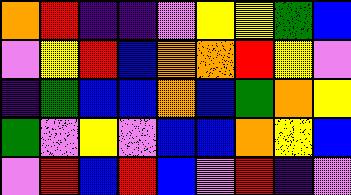[["orange", "red", "indigo", "indigo", "violet", "yellow", "yellow", "green", "blue"], ["violet", "yellow", "red", "blue", "orange", "orange", "red", "yellow", "violet"], ["indigo", "green", "blue", "blue", "orange", "blue", "green", "orange", "yellow"], ["green", "violet", "yellow", "violet", "blue", "blue", "orange", "yellow", "blue"], ["violet", "red", "blue", "red", "blue", "violet", "red", "indigo", "violet"]]